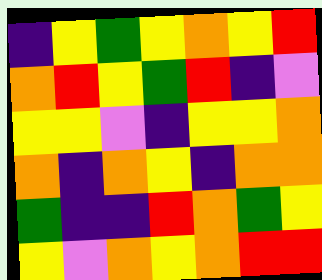[["indigo", "yellow", "green", "yellow", "orange", "yellow", "red"], ["orange", "red", "yellow", "green", "red", "indigo", "violet"], ["yellow", "yellow", "violet", "indigo", "yellow", "yellow", "orange"], ["orange", "indigo", "orange", "yellow", "indigo", "orange", "orange"], ["green", "indigo", "indigo", "red", "orange", "green", "yellow"], ["yellow", "violet", "orange", "yellow", "orange", "red", "red"]]